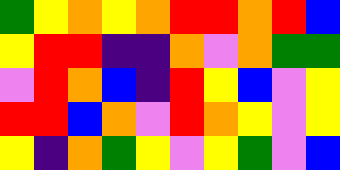[["green", "yellow", "orange", "yellow", "orange", "red", "red", "orange", "red", "blue"], ["yellow", "red", "red", "indigo", "indigo", "orange", "violet", "orange", "green", "green"], ["violet", "red", "orange", "blue", "indigo", "red", "yellow", "blue", "violet", "yellow"], ["red", "red", "blue", "orange", "violet", "red", "orange", "yellow", "violet", "yellow"], ["yellow", "indigo", "orange", "green", "yellow", "violet", "yellow", "green", "violet", "blue"]]